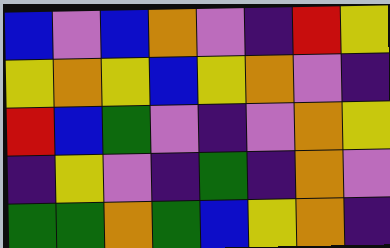[["blue", "violet", "blue", "orange", "violet", "indigo", "red", "yellow"], ["yellow", "orange", "yellow", "blue", "yellow", "orange", "violet", "indigo"], ["red", "blue", "green", "violet", "indigo", "violet", "orange", "yellow"], ["indigo", "yellow", "violet", "indigo", "green", "indigo", "orange", "violet"], ["green", "green", "orange", "green", "blue", "yellow", "orange", "indigo"]]